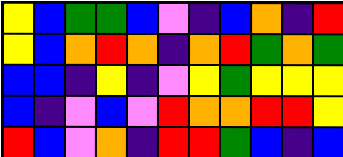[["yellow", "blue", "green", "green", "blue", "violet", "indigo", "blue", "orange", "indigo", "red"], ["yellow", "blue", "orange", "red", "orange", "indigo", "orange", "red", "green", "orange", "green"], ["blue", "blue", "indigo", "yellow", "indigo", "violet", "yellow", "green", "yellow", "yellow", "yellow"], ["blue", "indigo", "violet", "blue", "violet", "red", "orange", "orange", "red", "red", "yellow"], ["red", "blue", "violet", "orange", "indigo", "red", "red", "green", "blue", "indigo", "blue"]]